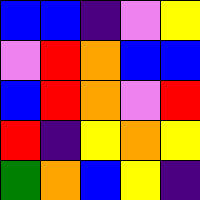[["blue", "blue", "indigo", "violet", "yellow"], ["violet", "red", "orange", "blue", "blue"], ["blue", "red", "orange", "violet", "red"], ["red", "indigo", "yellow", "orange", "yellow"], ["green", "orange", "blue", "yellow", "indigo"]]